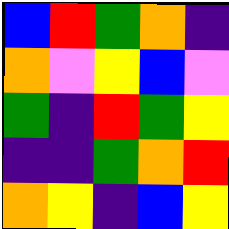[["blue", "red", "green", "orange", "indigo"], ["orange", "violet", "yellow", "blue", "violet"], ["green", "indigo", "red", "green", "yellow"], ["indigo", "indigo", "green", "orange", "red"], ["orange", "yellow", "indigo", "blue", "yellow"]]